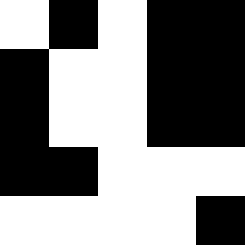[["white", "black", "white", "black", "black"], ["black", "white", "white", "black", "black"], ["black", "white", "white", "black", "black"], ["black", "black", "white", "white", "white"], ["white", "white", "white", "white", "black"]]